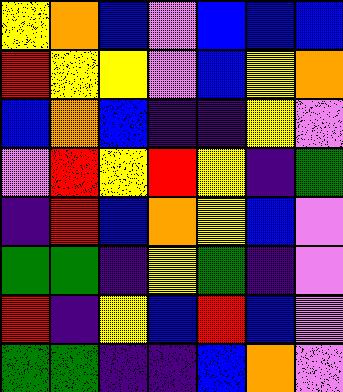[["yellow", "orange", "blue", "violet", "blue", "blue", "blue"], ["red", "yellow", "yellow", "violet", "blue", "yellow", "orange"], ["blue", "orange", "blue", "indigo", "indigo", "yellow", "violet"], ["violet", "red", "yellow", "red", "yellow", "indigo", "green"], ["indigo", "red", "blue", "orange", "yellow", "blue", "violet"], ["green", "green", "indigo", "yellow", "green", "indigo", "violet"], ["red", "indigo", "yellow", "blue", "red", "blue", "violet"], ["green", "green", "indigo", "indigo", "blue", "orange", "violet"]]